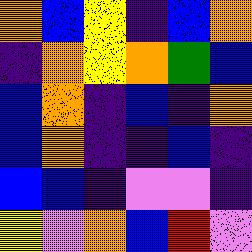[["orange", "blue", "yellow", "indigo", "blue", "orange"], ["indigo", "orange", "yellow", "orange", "green", "blue"], ["blue", "orange", "indigo", "blue", "indigo", "orange"], ["blue", "orange", "indigo", "indigo", "blue", "indigo"], ["blue", "blue", "indigo", "violet", "violet", "indigo"], ["yellow", "violet", "orange", "blue", "red", "violet"]]